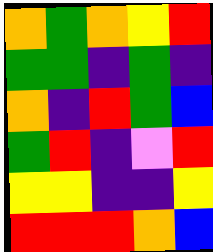[["orange", "green", "orange", "yellow", "red"], ["green", "green", "indigo", "green", "indigo"], ["orange", "indigo", "red", "green", "blue"], ["green", "red", "indigo", "violet", "red"], ["yellow", "yellow", "indigo", "indigo", "yellow"], ["red", "red", "red", "orange", "blue"]]